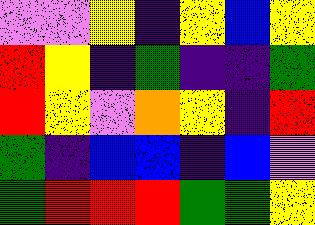[["violet", "violet", "yellow", "indigo", "yellow", "blue", "yellow"], ["red", "yellow", "indigo", "green", "indigo", "indigo", "green"], ["red", "yellow", "violet", "orange", "yellow", "indigo", "red"], ["green", "indigo", "blue", "blue", "indigo", "blue", "violet"], ["green", "red", "red", "red", "green", "green", "yellow"]]